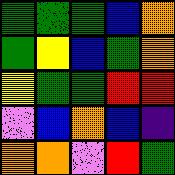[["green", "green", "green", "blue", "orange"], ["green", "yellow", "blue", "green", "orange"], ["yellow", "green", "green", "red", "red"], ["violet", "blue", "orange", "blue", "indigo"], ["orange", "orange", "violet", "red", "green"]]